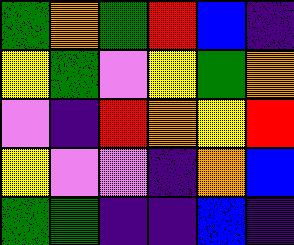[["green", "orange", "green", "red", "blue", "indigo"], ["yellow", "green", "violet", "yellow", "green", "orange"], ["violet", "indigo", "red", "orange", "yellow", "red"], ["yellow", "violet", "violet", "indigo", "orange", "blue"], ["green", "green", "indigo", "indigo", "blue", "indigo"]]